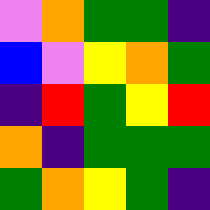[["violet", "orange", "green", "green", "indigo"], ["blue", "violet", "yellow", "orange", "green"], ["indigo", "red", "green", "yellow", "red"], ["orange", "indigo", "green", "green", "green"], ["green", "orange", "yellow", "green", "indigo"]]